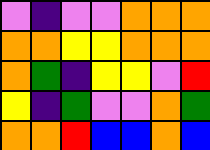[["violet", "indigo", "violet", "violet", "orange", "orange", "orange"], ["orange", "orange", "yellow", "yellow", "orange", "orange", "orange"], ["orange", "green", "indigo", "yellow", "yellow", "violet", "red"], ["yellow", "indigo", "green", "violet", "violet", "orange", "green"], ["orange", "orange", "red", "blue", "blue", "orange", "blue"]]